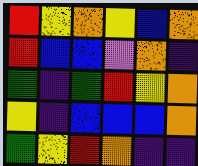[["red", "yellow", "orange", "yellow", "blue", "orange"], ["red", "blue", "blue", "violet", "orange", "indigo"], ["green", "indigo", "green", "red", "yellow", "orange"], ["yellow", "indigo", "blue", "blue", "blue", "orange"], ["green", "yellow", "red", "orange", "indigo", "indigo"]]